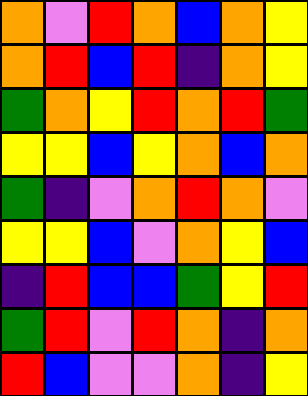[["orange", "violet", "red", "orange", "blue", "orange", "yellow"], ["orange", "red", "blue", "red", "indigo", "orange", "yellow"], ["green", "orange", "yellow", "red", "orange", "red", "green"], ["yellow", "yellow", "blue", "yellow", "orange", "blue", "orange"], ["green", "indigo", "violet", "orange", "red", "orange", "violet"], ["yellow", "yellow", "blue", "violet", "orange", "yellow", "blue"], ["indigo", "red", "blue", "blue", "green", "yellow", "red"], ["green", "red", "violet", "red", "orange", "indigo", "orange"], ["red", "blue", "violet", "violet", "orange", "indigo", "yellow"]]